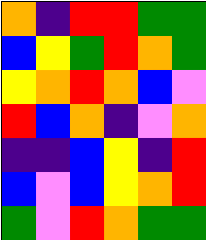[["orange", "indigo", "red", "red", "green", "green"], ["blue", "yellow", "green", "red", "orange", "green"], ["yellow", "orange", "red", "orange", "blue", "violet"], ["red", "blue", "orange", "indigo", "violet", "orange"], ["indigo", "indigo", "blue", "yellow", "indigo", "red"], ["blue", "violet", "blue", "yellow", "orange", "red"], ["green", "violet", "red", "orange", "green", "green"]]